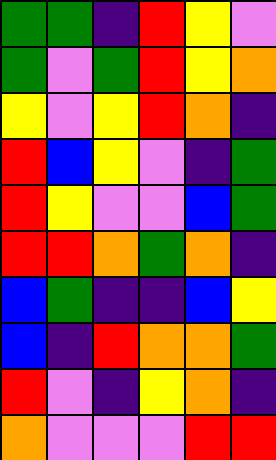[["green", "green", "indigo", "red", "yellow", "violet"], ["green", "violet", "green", "red", "yellow", "orange"], ["yellow", "violet", "yellow", "red", "orange", "indigo"], ["red", "blue", "yellow", "violet", "indigo", "green"], ["red", "yellow", "violet", "violet", "blue", "green"], ["red", "red", "orange", "green", "orange", "indigo"], ["blue", "green", "indigo", "indigo", "blue", "yellow"], ["blue", "indigo", "red", "orange", "orange", "green"], ["red", "violet", "indigo", "yellow", "orange", "indigo"], ["orange", "violet", "violet", "violet", "red", "red"]]